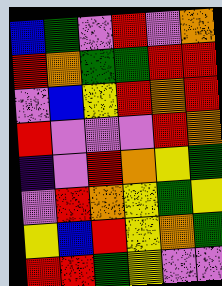[["blue", "green", "violet", "red", "violet", "orange"], ["red", "orange", "green", "green", "red", "red"], ["violet", "blue", "yellow", "red", "orange", "red"], ["red", "violet", "violet", "violet", "red", "orange"], ["indigo", "violet", "red", "orange", "yellow", "green"], ["violet", "red", "orange", "yellow", "green", "yellow"], ["yellow", "blue", "red", "yellow", "orange", "green"], ["red", "red", "green", "yellow", "violet", "violet"]]